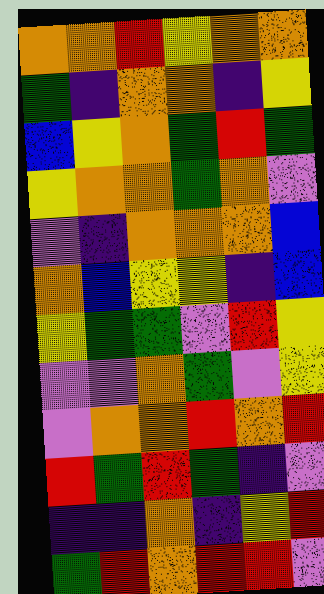[["orange", "orange", "red", "yellow", "orange", "orange"], ["green", "indigo", "orange", "orange", "indigo", "yellow"], ["blue", "yellow", "orange", "green", "red", "green"], ["yellow", "orange", "orange", "green", "orange", "violet"], ["violet", "indigo", "orange", "orange", "orange", "blue"], ["orange", "blue", "yellow", "yellow", "indigo", "blue"], ["yellow", "green", "green", "violet", "red", "yellow"], ["violet", "violet", "orange", "green", "violet", "yellow"], ["violet", "orange", "orange", "red", "orange", "red"], ["red", "green", "red", "green", "indigo", "violet"], ["indigo", "indigo", "orange", "indigo", "yellow", "red"], ["green", "red", "orange", "red", "red", "violet"]]